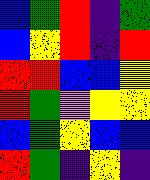[["blue", "green", "red", "indigo", "green"], ["blue", "yellow", "red", "indigo", "red"], ["red", "red", "blue", "blue", "yellow"], ["red", "green", "violet", "yellow", "yellow"], ["blue", "green", "yellow", "blue", "blue"], ["red", "green", "indigo", "yellow", "indigo"]]